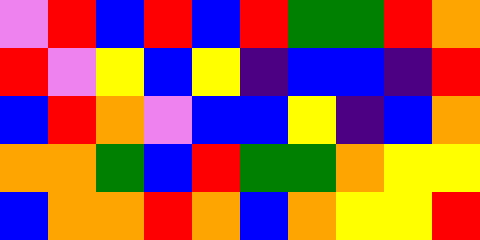[["violet", "red", "blue", "red", "blue", "red", "green", "green", "red", "orange"], ["red", "violet", "yellow", "blue", "yellow", "indigo", "blue", "blue", "indigo", "red"], ["blue", "red", "orange", "violet", "blue", "blue", "yellow", "indigo", "blue", "orange"], ["orange", "orange", "green", "blue", "red", "green", "green", "orange", "yellow", "yellow"], ["blue", "orange", "orange", "red", "orange", "blue", "orange", "yellow", "yellow", "red"]]